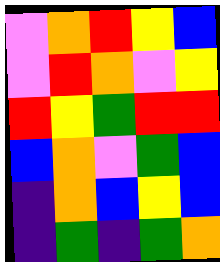[["violet", "orange", "red", "yellow", "blue"], ["violet", "red", "orange", "violet", "yellow"], ["red", "yellow", "green", "red", "red"], ["blue", "orange", "violet", "green", "blue"], ["indigo", "orange", "blue", "yellow", "blue"], ["indigo", "green", "indigo", "green", "orange"]]